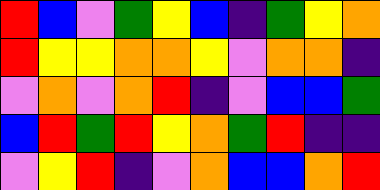[["red", "blue", "violet", "green", "yellow", "blue", "indigo", "green", "yellow", "orange"], ["red", "yellow", "yellow", "orange", "orange", "yellow", "violet", "orange", "orange", "indigo"], ["violet", "orange", "violet", "orange", "red", "indigo", "violet", "blue", "blue", "green"], ["blue", "red", "green", "red", "yellow", "orange", "green", "red", "indigo", "indigo"], ["violet", "yellow", "red", "indigo", "violet", "orange", "blue", "blue", "orange", "red"]]